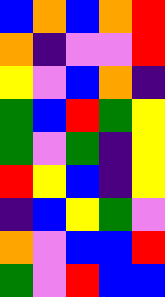[["blue", "orange", "blue", "orange", "red"], ["orange", "indigo", "violet", "violet", "red"], ["yellow", "violet", "blue", "orange", "indigo"], ["green", "blue", "red", "green", "yellow"], ["green", "violet", "green", "indigo", "yellow"], ["red", "yellow", "blue", "indigo", "yellow"], ["indigo", "blue", "yellow", "green", "violet"], ["orange", "violet", "blue", "blue", "red"], ["green", "violet", "red", "blue", "blue"]]